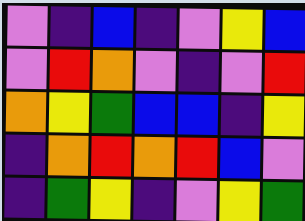[["violet", "indigo", "blue", "indigo", "violet", "yellow", "blue"], ["violet", "red", "orange", "violet", "indigo", "violet", "red"], ["orange", "yellow", "green", "blue", "blue", "indigo", "yellow"], ["indigo", "orange", "red", "orange", "red", "blue", "violet"], ["indigo", "green", "yellow", "indigo", "violet", "yellow", "green"]]